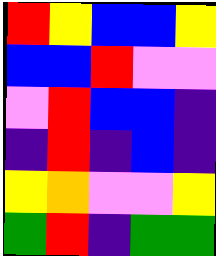[["red", "yellow", "blue", "blue", "yellow"], ["blue", "blue", "red", "violet", "violet"], ["violet", "red", "blue", "blue", "indigo"], ["indigo", "red", "indigo", "blue", "indigo"], ["yellow", "orange", "violet", "violet", "yellow"], ["green", "red", "indigo", "green", "green"]]